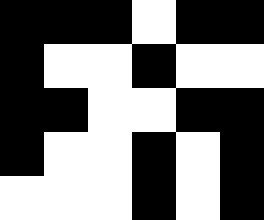[["black", "black", "black", "white", "black", "black"], ["black", "white", "white", "black", "white", "white"], ["black", "black", "white", "white", "black", "black"], ["black", "white", "white", "black", "white", "black"], ["white", "white", "white", "black", "white", "black"]]